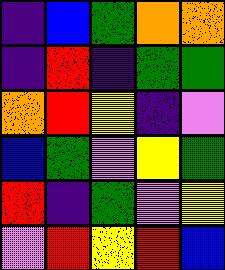[["indigo", "blue", "green", "orange", "orange"], ["indigo", "red", "indigo", "green", "green"], ["orange", "red", "yellow", "indigo", "violet"], ["blue", "green", "violet", "yellow", "green"], ["red", "indigo", "green", "violet", "yellow"], ["violet", "red", "yellow", "red", "blue"]]